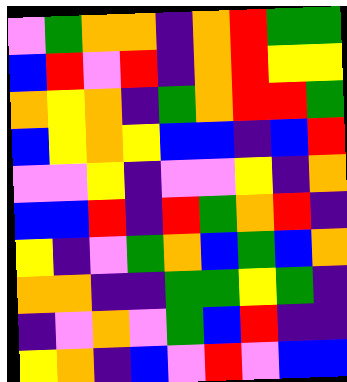[["violet", "green", "orange", "orange", "indigo", "orange", "red", "green", "green"], ["blue", "red", "violet", "red", "indigo", "orange", "red", "yellow", "yellow"], ["orange", "yellow", "orange", "indigo", "green", "orange", "red", "red", "green"], ["blue", "yellow", "orange", "yellow", "blue", "blue", "indigo", "blue", "red"], ["violet", "violet", "yellow", "indigo", "violet", "violet", "yellow", "indigo", "orange"], ["blue", "blue", "red", "indigo", "red", "green", "orange", "red", "indigo"], ["yellow", "indigo", "violet", "green", "orange", "blue", "green", "blue", "orange"], ["orange", "orange", "indigo", "indigo", "green", "green", "yellow", "green", "indigo"], ["indigo", "violet", "orange", "violet", "green", "blue", "red", "indigo", "indigo"], ["yellow", "orange", "indigo", "blue", "violet", "red", "violet", "blue", "blue"]]